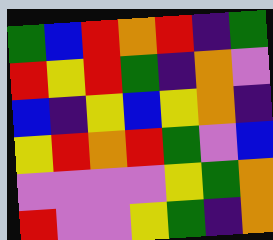[["green", "blue", "red", "orange", "red", "indigo", "green"], ["red", "yellow", "red", "green", "indigo", "orange", "violet"], ["blue", "indigo", "yellow", "blue", "yellow", "orange", "indigo"], ["yellow", "red", "orange", "red", "green", "violet", "blue"], ["violet", "violet", "violet", "violet", "yellow", "green", "orange"], ["red", "violet", "violet", "yellow", "green", "indigo", "orange"]]